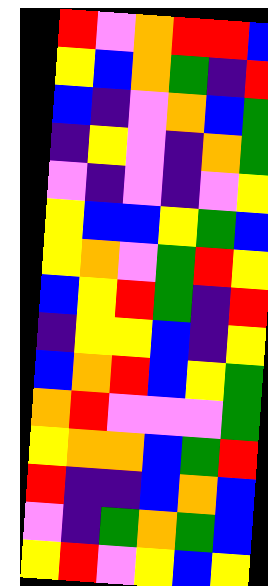[["red", "violet", "orange", "red", "red", "blue"], ["yellow", "blue", "orange", "green", "indigo", "red"], ["blue", "indigo", "violet", "orange", "blue", "green"], ["indigo", "yellow", "violet", "indigo", "orange", "green"], ["violet", "indigo", "violet", "indigo", "violet", "yellow"], ["yellow", "blue", "blue", "yellow", "green", "blue"], ["yellow", "orange", "violet", "green", "red", "yellow"], ["blue", "yellow", "red", "green", "indigo", "red"], ["indigo", "yellow", "yellow", "blue", "indigo", "yellow"], ["blue", "orange", "red", "blue", "yellow", "green"], ["orange", "red", "violet", "violet", "violet", "green"], ["yellow", "orange", "orange", "blue", "green", "red"], ["red", "indigo", "indigo", "blue", "orange", "blue"], ["violet", "indigo", "green", "orange", "green", "blue"], ["yellow", "red", "violet", "yellow", "blue", "yellow"]]